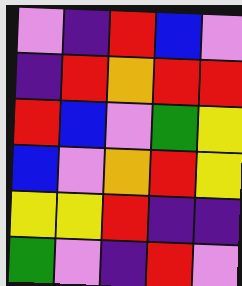[["violet", "indigo", "red", "blue", "violet"], ["indigo", "red", "orange", "red", "red"], ["red", "blue", "violet", "green", "yellow"], ["blue", "violet", "orange", "red", "yellow"], ["yellow", "yellow", "red", "indigo", "indigo"], ["green", "violet", "indigo", "red", "violet"]]